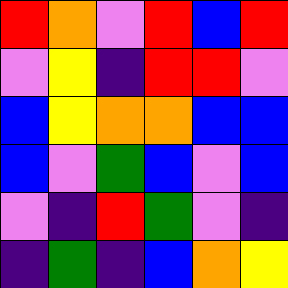[["red", "orange", "violet", "red", "blue", "red"], ["violet", "yellow", "indigo", "red", "red", "violet"], ["blue", "yellow", "orange", "orange", "blue", "blue"], ["blue", "violet", "green", "blue", "violet", "blue"], ["violet", "indigo", "red", "green", "violet", "indigo"], ["indigo", "green", "indigo", "blue", "orange", "yellow"]]